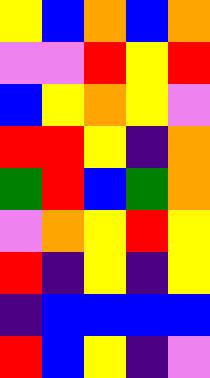[["yellow", "blue", "orange", "blue", "orange"], ["violet", "violet", "red", "yellow", "red"], ["blue", "yellow", "orange", "yellow", "violet"], ["red", "red", "yellow", "indigo", "orange"], ["green", "red", "blue", "green", "orange"], ["violet", "orange", "yellow", "red", "yellow"], ["red", "indigo", "yellow", "indigo", "yellow"], ["indigo", "blue", "blue", "blue", "blue"], ["red", "blue", "yellow", "indigo", "violet"]]